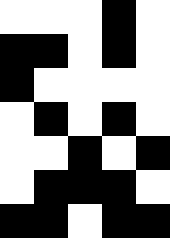[["white", "white", "white", "black", "white"], ["black", "black", "white", "black", "white"], ["black", "white", "white", "white", "white"], ["white", "black", "white", "black", "white"], ["white", "white", "black", "white", "black"], ["white", "black", "black", "black", "white"], ["black", "black", "white", "black", "black"]]